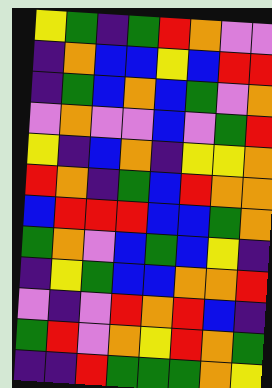[["yellow", "green", "indigo", "green", "red", "orange", "violet", "violet"], ["indigo", "orange", "blue", "blue", "yellow", "blue", "red", "red"], ["indigo", "green", "blue", "orange", "blue", "green", "violet", "orange"], ["violet", "orange", "violet", "violet", "blue", "violet", "green", "red"], ["yellow", "indigo", "blue", "orange", "indigo", "yellow", "yellow", "orange"], ["red", "orange", "indigo", "green", "blue", "red", "orange", "orange"], ["blue", "red", "red", "red", "blue", "blue", "green", "orange"], ["green", "orange", "violet", "blue", "green", "blue", "yellow", "indigo"], ["indigo", "yellow", "green", "blue", "blue", "orange", "orange", "red"], ["violet", "indigo", "violet", "red", "orange", "red", "blue", "indigo"], ["green", "red", "violet", "orange", "yellow", "red", "orange", "green"], ["indigo", "indigo", "red", "green", "green", "green", "orange", "yellow"]]